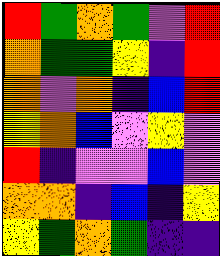[["red", "green", "orange", "green", "violet", "red"], ["orange", "green", "green", "yellow", "indigo", "red"], ["orange", "violet", "orange", "indigo", "blue", "red"], ["yellow", "orange", "blue", "violet", "yellow", "violet"], ["red", "indigo", "violet", "violet", "blue", "violet"], ["orange", "orange", "indigo", "blue", "indigo", "yellow"], ["yellow", "green", "orange", "green", "indigo", "indigo"]]